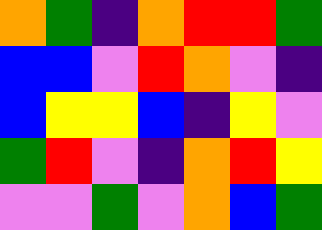[["orange", "green", "indigo", "orange", "red", "red", "green"], ["blue", "blue", "violet", "red", "orange", "violet", "indigo"], ["blue", "yellow", "yellow", "blue", "indigo", "yellow", "violet"], ["green", "red", "violet", "indigo", "orange", "red", "yellow"], ["violet", "violet", "green", "violet", "orange", "blue", "green"]]